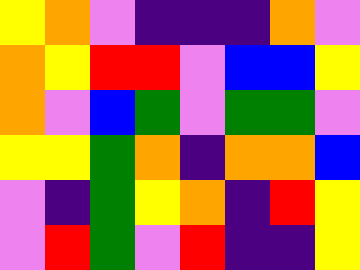[["yellow", "orange", "violet", "indigo", "indigo", "indigo", "orange", "violet"], ["orange", "yellow", "red", "red", "violet", "blue", "blue", "yellow"], ["orange", "violet", "blue", "green", "violet", "green", "green", "violet"], ["yellow", "yellow", "green", "orange", "indigo", "orange", "orange", "blue"], ["violet", "indigo", "green", "yellow", "orange", "indigo", "red", "yellow"], ["violet", "red", "green", "violet", "red", "indigo", "indigo", "yellow"]]